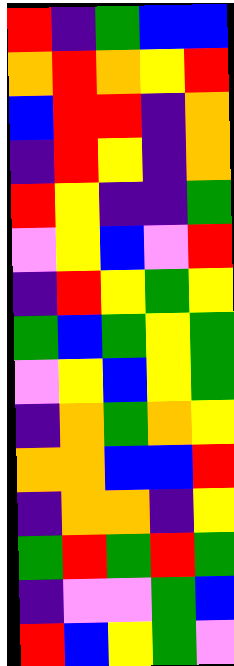[["red", "indigo", "green", "blue", "blue"], ["orange", "red", "orange", "yellow", "red"], ["blue", "red", "red", "indigo", "orange"], ["indigo", "red", "yellow", "indigo", "orange"], ["red", "yellow", "indigo", "indigo", "green"], ["violet", "yellow", "blue", "violet", "red"], ["indigo", "red", "yellow", "green", "yellow"], ["green", "blue", "green", "yellow", "green"], ["violet", "yellow", "blue", "yellow", "green"], ["indigo", "orange", "green", "orange", "yellow"], ["orange", "orange", "blue", "blue", "red"], ["indigo", "orange", "orange", "indigo", "yellow"], ["green", "red", "green", "red", "green"], ["indigo", "violet", "violet", "green", "blue"], ["red", "blue", "yellow", "green", "violet"]]